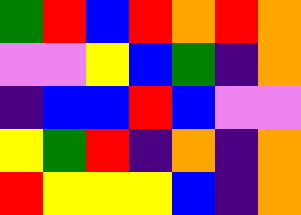[["green", "red", "blue", "red", "orange", "red", "orange"], ["violet", "violet", "yellow", "blue", "green", "indigo", "orange"], ["indigo", "blue", "blue", "red", "blue", "violet", "violet"], ["yellow", "green", "red", "indigo", "orange", "indigo", "orange"], ["red", "yellow", "yellow", "yellow", "blue", "indigo", "orange"]]